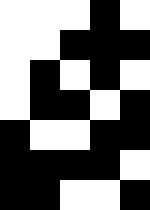[["white", "white", "white", "black", "white"], ["white", "white", "black", "black", "black"], ["white", "black", "white", "black", "white"], ["white", "black", "black", "white", "black"], ["black", "white", "white", "black", "black"], ["black", "black", "black", "black", "white"], ["black", "black", "white", "white", "black"]]